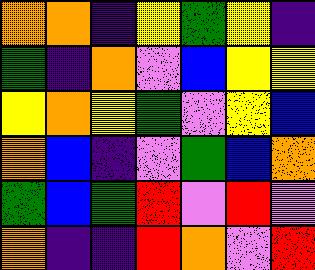[["orange", "orange", "indigo", "yellow", "green", "yellow", "indigo"], ["green", "indigo", "orange", "violet", "blue", "yellow", "yellow"], ["yellow", "orange", "yellow", "green", "violet", "yellow", "blue"], ["orange", "blue", "indigo", "violet", "green", "blue", "orange"], ["green", "blue", "green", "red", "violet", "red", "violet"], ["orange", "indigo", "indigo", "red", "orange", "violet", "red"]]